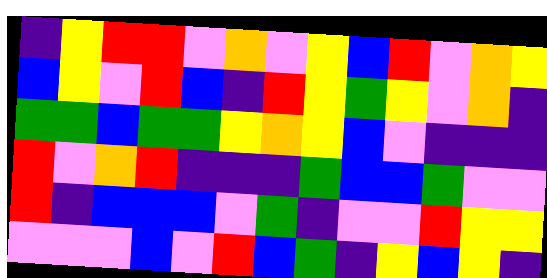[["indigo", "yellow", "red", "red", "violet", "orange", "violet", "yellow", "blue", "red", "violet", "orange", "yellow"], ["blue", "yellow", "violet", "red", "blue", "indigo", "red", "yellow", "green", "yellow", "violet", "orange", "indigo"], ["green", "green", "blue", "green", "green", "yellow", "orange", "yellow", "blue", "violet", "indigo", "indigo", "indigo"], ["red", "violet", "orange", "red", "indigo", "indigo", "indigo", "green", "blue", "blue", "green", "violet", "violet"], ["red", "indigo", "blue", "blue", "blue", "violet", "green", "indigo", "violet", "violet", "red", "yellow", "yellow"], ["violet", "violet", "violet", "blue", "violet", "red", "blue", "green", "indigo", "yellow", "blue", "yellow", "indigo"]]